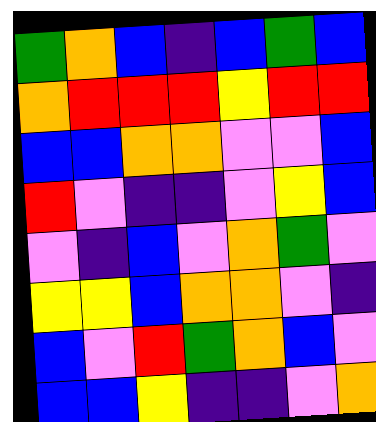[["green", "orange", "blue", "indigo", "blue", "green", "blue"], ["orange", "red", "red", "red", "yellow", "red", "red"], ["blue", "blue", "orange", "orange", "violet", "violet", "blue"], ["red", "violet", "indigo", "indigo", "violet", "yellow", "blue"], ["violet", "indigo", "blue", "violet", "orange", "green", "violet"], ["yellow", "yellow", "blue", "orange", "orange", "violet", "indigo"], ["blue", "violet", "red", "green", "orange", "blue", "violet"], ["blue", "blue", "yellow", "indigo", "indigo", "violet", "orange"]]